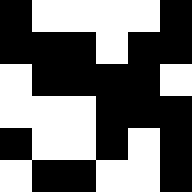[["black", "white", "white", "white", "white", "black"], ["black", "black", "black", "white", "black", "black"], ["white", "black", "black", "black", "black", "white"], ["white", "white", "white", "black", "black", "black"], ["black", "white", "white", "black", "white", "black"], ["white", "black", "black", "white", "white", "black"]]